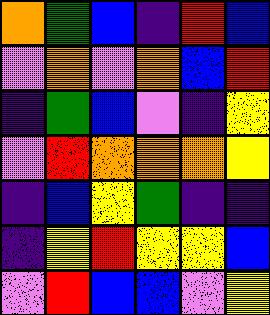[["orange", "green", "blue", "indigo", "red", "blue"], ["violet", "orange", "violet", "orange", "blue", "red"], ["indigo", "green", "blue", "violet", "indigo", "yellow"], ["violet", "red", "orange", "orange", "orange", "yellow"], ["indigo", "blue", "yellow", "green", "indigo", "indigo"], ["indigo", "yellow", "red", "yellow", "yellow", "blue"], ["violet", "red", "blue", "blue", "violet", "yellow"]]